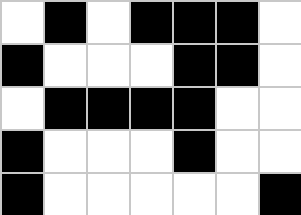[["white", "black", "white", "black", "black", "black", "white"], ["black", "white", "white", "white", "black", "black", "white"], ["white", "black", "black", "black", "black", "white", "white"], ["black", "white", "white", "white", "black", "white", "white"], ["black", "white", "white", "white", "white", "white", "black"]]